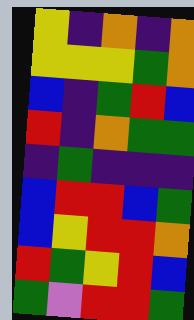[["yellow", "indigo", "orange", "indigo", "orange"], ["yellow", "yellow", "yellow", "green", "orange"], ["blue", "indigo", "green", "red", "blue"], ["red", "indigo", "orange", "green", "green"], ["indigo", "green", "indigo", "indigo", "indigo"], ["blue", "red", "red", "blue", "green"], ["blue", "yellow", "red", "red", "orange"], ["red", "green", "yellow", "red", "blue"], ["green", "violet", "red", "red", "green"]]